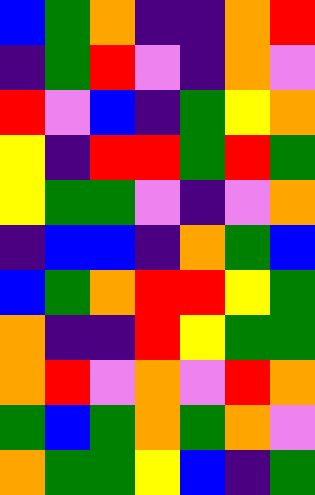[["blue", "green", "orange", "indigo", "indigo", "orange", "red"], ["indigo", "green", "red", "violet", "indigo", "orange", "violet"], ["red", "violet", "blue", "indigo", "green", "yellow", "orange"], ["yellow", "indigo", "red", "red", "green", "red", "green"], ["yellow", "green", "green", "violet", "indigo", "violet", "orange"], ["indigo", "blue", "blue", "indigo", "orange", "green", "blue"], ["blue", "green", "orange", "red", "red", "yellow", "green"], ["orange", "indigo", "indigo", "red", "yellow", "green", "green"], ["orange", "red", "violet", "orange", "violet", "red", "orange"], ["green", "blue", "green", "orange", "green", "orange", "violet"], ["orange", "green", "green", "yellow", "blue", "indigo", "green"]]